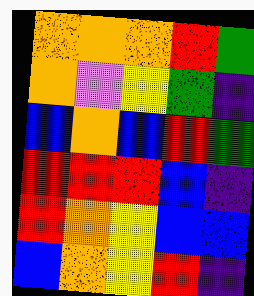[["orange", "orange", "orange", "red", "green"], ["orange", "violet", "yellow", "green", "indigo"], ["blue", "orange", "blue", "red", "green"], ["red", "red", "red", "blue", "indigo"], ["red", "orange", "yellow", "blue", "blue"], ["blue", "orange", "yellow", "red", "indigo"]]